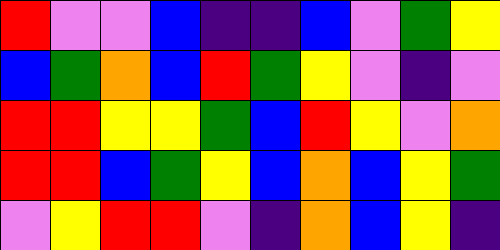[["red", "violet", "violet", "blue", "indigo", "indigo", "blue", "violet", "green", "yellow"], ["blue", "green", "orange", "blue", "red", "green", "yellow", "violet", "indigo", "violet"], ["red", "red", "yellow", "yellow", "green", "blue", "red", "yellow", "violet", "orange"], ["red", "red", "blue", "green", "yellow", "blue", "orange", "blue", "yellow", "green"], ["violet", "yellow", "red", "red", "violet", "indigo", "orange", "blue", "yellow", "indigo"]]